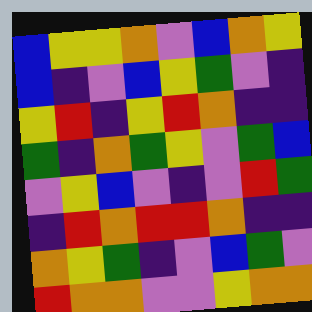[["blue", "yellow", "yellow", "orange", "violet", "blue", "orange", "yellow"], ["blue", "indigo", "violet", "blue", "yellow", "green", "violet", "indigo"], ["yellow", "red", "indigo", "yellow", "red", "orange", "indigo", "indigo"], ["green", "indigo", "orange", "green", "yellow", "violet", "green", "blue"], ["violet", "yellow", "blue", "violet", "indigo", "violet", "red", "green"], ["indigo", "red", "orange", "red", "red", "orange", "indigo", "indigo"], ["orange", "yellow", "green", "indigo", "violet", "blue", "green", "violet"], ["red", "orange", "orange", "violet", "violet", "yellow", "orange", "orange"]]